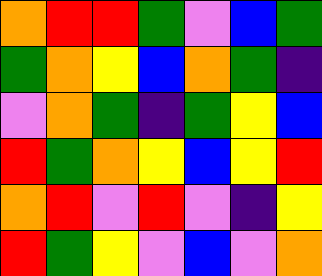[["orange", "red", "red", "green", "violet", "blue", "green"], ["green", "orange", "yellow", "blue", "orange", "green", "indigo"], ["violet", "orange", "green", "indigo", "green", "yellow", "blue"], ["red", "green", "orange", "yellow", "blue", "yellow", "red"], ["orange", "red", "violet", "red", "violet", "indigo", "yellow"], ["red", "green", "yellow", "violet", "blue", "violet", "orange"]]